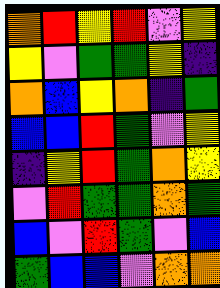[["orange", "red", "yellow", "red", "violet", "yellow"], ["yellow", "violet", "green", "green", "yellow", "indigo"], ["orange", "blue", "yellow", "orange", "indigo", "green"], ["blue", "blue", "red", "green", "violet", "yellow"], ["indigo", "yellow", "red", "green", "orange", "yellow"], ["violet", "red", "green", "green", "orange", "green"], ["blue", "violet", "red", "green", "violet", "blue"], ["green", "blue", "blue", "violet", "orange", "orange"]]